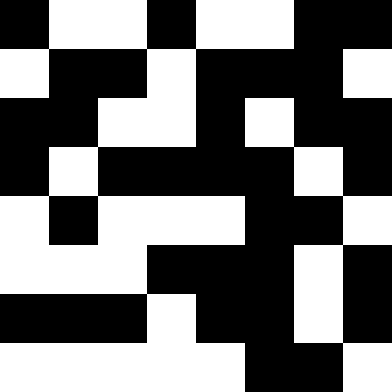[["black", "white", "white", "black", "white", "white", "black", "black"], ["white", "black", "black", "white", "black", "black", "black", "white"], ["black", "black", "white", "white", "black", "white", "black", "black"], ["black", "white", "black", "black", "black", "black", "white", "black"], ["white", "black", "white", "white", "white", "black", "black", "white"], ["white", "white", "white", "black", "black", "black", "white", "black"], ["black", "black", "black", "white", "black", "black", "white", "black"], ["white", "white", "white", "white", "white", "black", "black", "white"]]